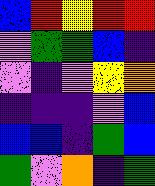[["blue", "red", "yellow", "red", "red"], ["violet", "green", "green", "blue", "indigo"], ["violet", "indigo", "violet", "yellow", "orange"], ["indigo", "indigo", "indigo", "violet", "blue"], ["blue", "blue", "indigo", "green", "blue"], ["green", "violet", "orange", "indigo", "green"]]